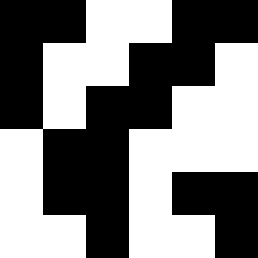[["black", "black", "white", "white", "black", "black"], ["black", "white", "white", "black", "black", "white"], ["black", "white", "black", "black", "white", "white"], ["white", "black", "black", "white", "white", "white"], ["white", "black", "black", "white", "black", "black"], ["white", "white", "black", "white", "white", "black"]]